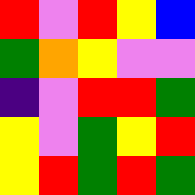[["red", "violet", "red", "yellow", "blue"], ["green", "orange", "yellow", "violet", "violet"], ["indigo", "violet", "red", "red", "green"], ["yellow", "violet", "green", "yellow", "red"], ["yellow", "red", "green", "red", "green"]]